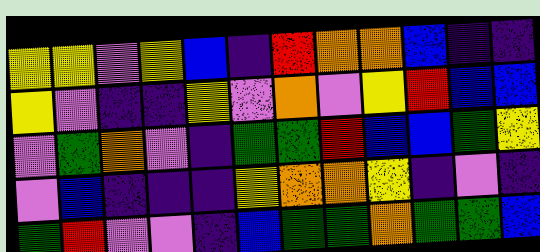[["yellow", "yellow", "violet", "yellow", "blue", "indigo", "red", "orange", "orange", "blue", "indigo", "indigo"], ["yellow", "violet", "indigo", "indigo", "yellow", "violet", "orange", "violet", "yellow", "red", "blue", "blue"], ["violet", "green", "orange", "violet", "indigo", "green", "green", "red", "blue", "blue", "green", "yellow"], ["violet", "blue", "indigo", "indigo", "indigo", "yellow", "orange", "orange", "yellow", "indigo", "violet", "indigo"], ["green", "red", "violet", "violet", "indigo", "blue", "green", "green", "orange", "green", "green", "blue"]]